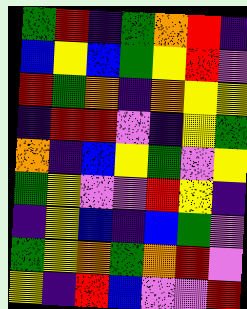[["green", "red", "indigo", "green", "orange", "red", "indigo"], ["blue", "yellow", "blue", "green", "yellow", "red", "violet"], ["red", "green", "orange", "indigo", "orange", "yellow", "yellow"], ["indigo", "red", "red", "violet", "indigo", "yellow", "green"], ["orange", "indigo", "blue", "yellow", "green", "violet", "yellow"], ["green", "yellow", "violet", "violet", "red", "yellow", "indigo"], ["indigo", "yellow", "blue", "indigo", "blue", "green", "violet"], ["green", "yellow", "orange", "green", "orange", "red", "violet"], ["yellow", "indigo", "red", "blue", "violet", "violet", "red"]]